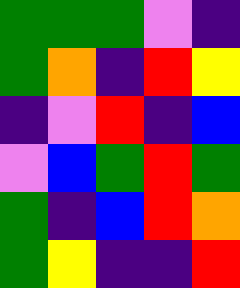[["green", "green", "green", "violet", "indigo"], ["green", "orange", "indigo", "red", "yellow"], ["indigo", "violet", "red", "indigo", "blue"], ["violet", "blue", "green", "red", "green"], ["green", "indigo", "blue", "red", "orange"], ["green", "yellow", "indigo", "indigo", "red"]]